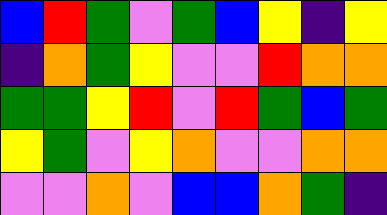[["blue", "red", "green", "violet", "green", "blue", "yellow", "indigo", "yellow"], ["indigo", "orange", "green", "yellow", "violet", "violet", "red", "orange", "orange"], ["green", "green", "yellow", "red", "violet", "red", "green", "blue", "green"], ["yellow", "green", "violet", "yellow", "orange", "violet", "violet", "orange", "orange"], ["violet", "violet", "orange", "violet", "blue", "blue", "orange", "green", "indigo"]]